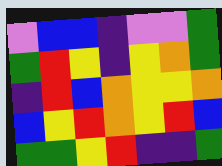[["violet", "blue", "blue", "indigo", "violet", "violet", "green"], ["green", "red", "yellow", "indigo", "yellow", "orange", "green"], ["indigo", "red", "blue", "orange", "yellow", "yellow", "orange"], ["blue", "yellow", "red", "orange", "yellow", "red", "blue"], ["green", "green", "yellow", "red", "indigo", "indigo", "green"]]